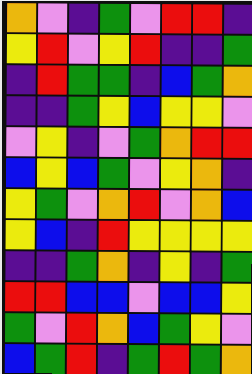[["orange", "violet", "indigo", "green", "violet", "red", "red", "indigo"], ["yellow", "red", "violet", "yellow", "red", "indigo", "indigo", "green"], ["indigo", "red", "green", "green", "indigo", "blue", "green", "orange"], ["indigo", "indigo", "green", "yellow", "blue", "yellow", "yellow", "violet"], ["violet", "yellow", "indigo", "violet", "green", "orange", "red", "red"], ["blue", "yellow", "blue", "green", "violet", "yellow", "orange", "indigo"], ["yellow", "green", "violet", "orange", "red", "violet", "orange", "blue"], ["yellow", "blue", "indigo", "red", "yellow", "yellow", "yellow", "yellow"], ["indigo", "indigo", "green", "orange", "indigo", "yellow", "indigo", "green"], ["red", "red", "blue", "blue", "violet", "blue", "blue", "yellow"], ["green", "violet", "red", "orange", "blue", "green", "yellow", "violet"], ["blue", "green", "red", "indigo", "green", "red", "green", "orange"]]